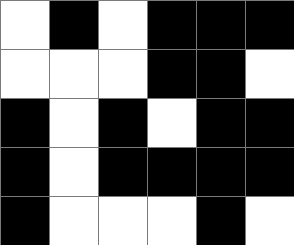[["white", "black", "white", "black", "black", "black"], ["white", "white", "white", "black", "black", "white"], ["black", "white", "black", "white", "black", "black"], ["black", "white", "black", "black", "black", "black"], ["black", "white", "white", "white", "black", "white"]]